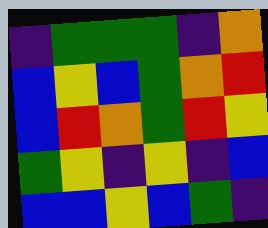[["indigo", "green", "green", "green", "indigo", "orange"], ["blue", "yellow", "blue", "green", "orange", "red"], ["blue", "red", "orange", "green", "red", "yellow"], ["green", "yellow", "indigo", "yellow", "indigo", "blue"], ["blue", "blue", "yellow", "blue", "green", "indigo"]]